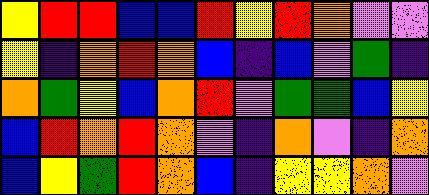[["yellow", "red", "red", "blue", "blue", "red", "yellow", "red", "orange", "violet", "violet"], ["yellow", "indigo", "orange", "red", "orange", "blue", "indigo", "blue", "violet", "green", "indigo"], ["orange", "green", "yellow", "blue", "orange", "red", "violet", "green", "green", "blue", "yellow"], ["blue", "red", "orange", "red", "orange", "violet", "indigo", "orange", "violet", "indigo", "orange"], ["blue", "yellow", "green", "red", "orange", "blue", "indigo", "yellow", "yellow", "orange", "violet"]]